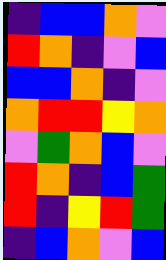[["indigo", "blue", "blue", "orange", "violet"], ["red", "orange", "indigo", "violet", "blue"], ["blue", "blue", "orange", "indigo", "violet"], ["orange", "red", "red", "yellow", "orange"], ["violet", "green", "orange", "blue", "violet"], ["red", "orange", "indigo", "blue", "green"], ["red", "indigo", "yellow", "red", "green"], ["indigo", "blue", "orange", "violet", "blue"]]